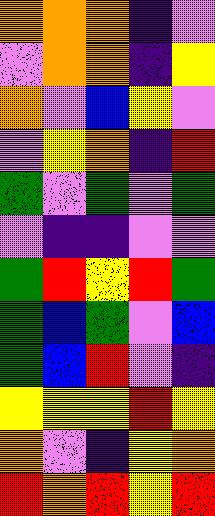[["orange", "orange", "orange", "indigo", "violet"], ["violet", "orange", "orange", "indigo", "yellow"], ["orange", "violet", "blue", "yellow", "violet"], ["violet", "yellow", "orange", "indigo", "red"], ["green", "violet", "green", "violet", "green"], ["violet", "indigo", "indigo", "violet", "violet"], ["green", "red", "yellow", "red", "green"], ["green", "blue", "green", "violet", "blue"], ["green", "blue", "red", "violet", "indigo"], ["yellow", "yellow", "yellow", "red", "yellow"], ["orange", "violet", "indigo", "yellow", "orange"], ["red", "orange", "red", "yellow", "red"]]